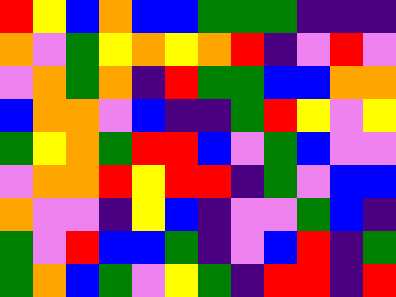[["red", "yellow", "blue", "orange", "blue", "blue", "green", "green", "green", "indigo", "indigo", "indigo"], ["orange", "violet", "green", "yellow", "orange", "yellow", "orange", "red", "indigo", "violet", "red", "violet"], ["violet", "orange", "green", "orange", "indigo", "red", "green", "green", "blue", "blue", "orange", "orange"], ["blue", "orange", "orange", "violet", "blue", "indigo", "indigo", "green", "red", "yellow", "violet", "yellow"], ["green", "yellow", "orange", "green", "red", "red", "blue", "violet", "green", "blue", "violet", "violet"], ["violet", "orange", "orange", "red", "yellow", "red", "red", "indigo", "green", "violet", "blue", "blue"], ["orange", "violet", "violet", "indigo", "yellow", "blue", "indigo", "violet", "violet", "green", "blue", "indigo"], ["green", "violet", "red", "blue", "blue", "green", "indigo", "violet", "blue", "red", "indigo", "green"], ["green", "orange", "blue", "green", "violet", "yellow", "green", "indigo", "red", "red", "indigo", "red"]]